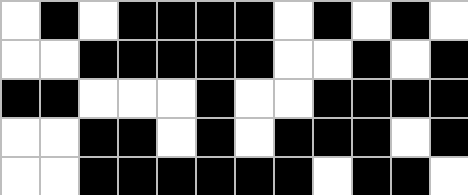[["white", "black", "white", "black", "black", "black", "black", "white", "black", "white", "black", "white"], ["white", "white", "black", "black", "black", "black", "black", "white", "white", "black", "white", "black"], ["black", "black", "white", "white", "white", "black", "white", "white", "black", "black", "black", "black"], ["white", "white", "black", "black", "white", "black", "white", "black", "black", "black", "white", "black"], ["white", "white", "black", "black", "black", "black", "black", "black", "white", "black", "black", "white"]]